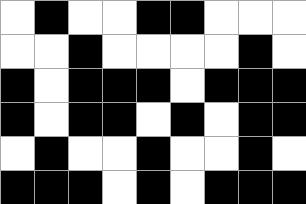[["white", "black", "white", "white", "black", "black", "white", "white", "white"], ["white", "white", "black", "white", "white", "white", "white", "black", "white"], ["black", "white", "black", "black", "black", "white", "black", "black", "black"], ["black", "white", "black", "black", "white", "black", "white", "black", "black"], ["white", "black", "white", "white", "black", "white", "white", "black", "white"], ["black", "black", "black", "white", "black", "white", "black", "black", "black"]]